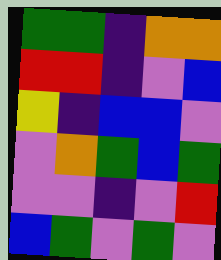[["green", "green", "indigo", "orange", "orange"], ["red", "red", "indigo", "violet", "blue"], ["yellow", "indigo", "blue", "blue", "violet"], ["violet", "orange", "green", "blue", "green"], ["violet", "violet", "indigo", "violet", "red"], ["blue", "green", "violet", "green", "violet"]]